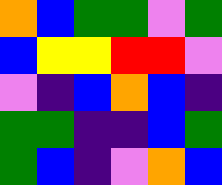[["orange", "blue", "green", "green", "violet", "green"], ["blue", "yellow", "yellow", "red", "red", "violet"], ["violet", "indigo", "blue", "orange", "blue", "indigo"], ["green", "green", "indigo", "indigo", "blue", "green"], ["green", "blue", "indigo", "violet", "orange", "blue"]]